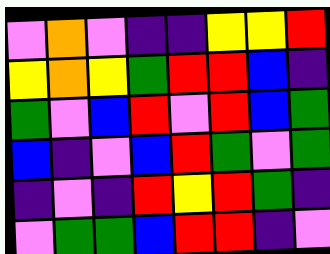[["violet", "orange", "violet", "indigo", "indigo", "yellow", "yellow", "red"], ["yellow", "orange", "yellow", "green", "red", "red", "blue", "indigo"], ["green", "violet", "blue", "red", "violet", "red", "blue", "green"], ["blue", "indigo", "violet", "blue", "red", "green", "violet", "green"], ["indigo", "violet", "indigo", "red", "yellow", "red", "green", "indigo"], ["violet", "green", "green", "blue", "red", "red", "indigo", "violet"]]